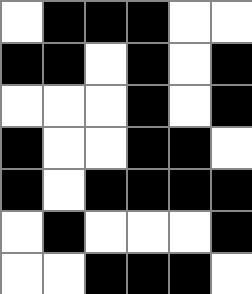[["white", "black", "black", "black", "white", "white"], ["black", "black", "white", "black", "white", "black"], ["white", "white", "white", "black", "white", "black"], ["black", "white", "white", "black", "black", "white"], ["black", "white", "black", "black", "black", "black"], ["white", "black", "white", "white", "white", "black"], ["white", "white", "black", "black", "black", "white"]]